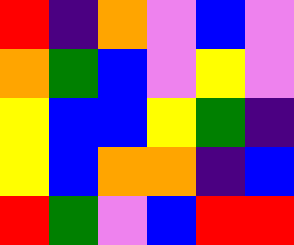[["red", "indigo", "orange", "violet", "blue", "violet"], ["orange", "green", "blue", "violet", "yellow", "violet"], ["yellow", "blue", "blue", "yellow", "green", "indigo"], ["yellow", "blue", "orange", "orange", "indigo", "blue"], ["red", "green", "violet", "blue", "red", "red"]]